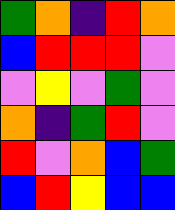[["green", "orange", "indigo", "red", "orange"], ["blue", "red", "red", "red", "violet"], ["violet", "yellow", "violet", "green", "violet"], ["orange", "indigo", "green", "red", "violet"], ["red", "violet", "orange", "blue", "green"], ["blue", "red", "yellow", "blue", "blue"]]